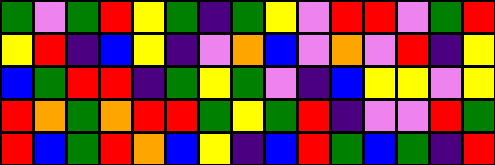[["green", "violet", "green", "red", "yellow", "green", "indigo", "green", "yellow", "violet", "red", "red", "violet", "green", "red"], ["yellow", "red", "indigo", "blue", "yellow", "indigo", "violet", "orange", "blue", "violet", "orange", "violet", "red", "indigo", "yellow"], ["blue", "green", "red", "red", "indigo", "green", "yellow", "green", "violet", "indigo", "blue", "yellow", "yellow", "violet", "yellow"], ["red", "orange", "green", "orange", "red", "red", "green", "yellow", "green", "red", "indigo", "violet", "violet", "red", "green"], ["red", "blue", "green", "red", "orange", "blue", "yellow", "indigo", "blue", "red", "green", "blue", "green", "indigo", "red"]]